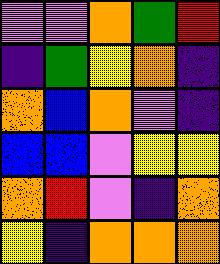[["violet", "violet", "orange", "green", "red"], ["indigo", "green", "yellow", "orange", "indigo"], ["orange", "blue", "orange", "violet", "indigo"], ["blue", "blue", "violet", "yellow", "yellow"], ["orange", "red", "violet", "indigo", "orange"], ["yellow", "indigo", "orange", "orange", "orange"]]